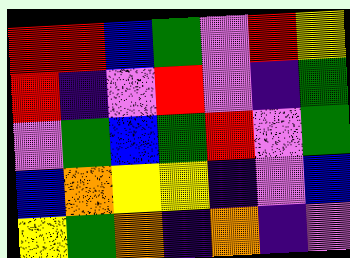[["red", "red", "blue", "green", "violet", "red", "yellow"], ["red", "indigo", "violet", "red", "violet", "indigo", "green"], ["violet", "green", "blue", "green", "red", "violet", "green"], ["blue", "orange", "yellow", "yellow", "indigo", "violet", "blue"], ["yellow", "green", "orange", "indigo", "orange", "indigo", "violet"]]